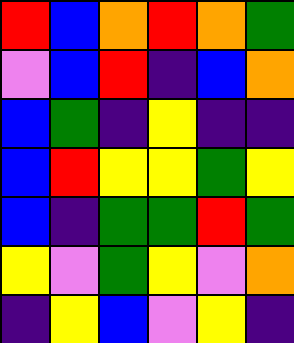[["red", "blue", "orange", "red", "orange", "green"], ["violet", "blue", "red", "indigo", "blue", "orange"], ["blue", "green", "indigo", "yellow", "indigo", "indigo"], ["blue", "red", "yellow", "yellow", "green", "yellow"], ["blue", "indigo", "green", "green", "red", "green"], ["yellow", "violet", "green", "yellow", "violet", "orange"], ["indigo", "yellow", "blue", "violet", "yellow", "indigo"]]